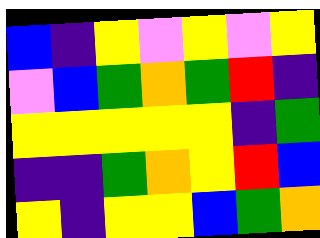[["blue", "indigo", "yellow", "violet", "yellow", "violet", "yellow"], ["violet", "blue", "green", "orange", "green", "red", "indigo"], ["yellow", "yellow", "yellow", "yellow", "yellow", "indigo", "green"], ["indigo", "indigo", "green", "orange", "yellow", "red", "blue"], ["yellow", "indigo", "yellow", "yellow", "blue", "green", "orange"]]